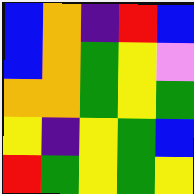[["blue", "orange", "indigo", "red", "blue"], ["blue", "orange", "green", "yellow", "violet"], ["orange", "orange", "green", "yellow", "green"], ["yellow", "indigo", "yellow", "green", "blue"], ["red", "green", "yellow", "green", "yellow"]]